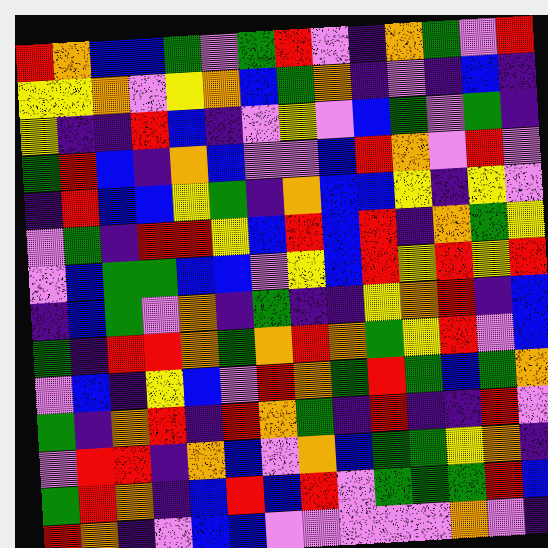[["red", "orange", "blue", "blue", "green", "violet", "green", "red", "violet", "indigo", "orange", "green", "violet", "red"], ["yellow", "yellow", "orange", "violet", "yellow", "orange", "blue", "green", "orange", "indigo", "violet", "indigo", "blue", "indigo"], ["yellow", "indigo", "indigo", "red", "blue", "indigo", "violet", "yellow", "violet", "blue", "green", "violet", "green", "indigo"], ["green", "red", "blue", "indigo", "orange", "blue", "violet", "violet", "blue", "red", "orange", "violet", "red", "violet"], ["indigo", "red", "blue", "blue", "yellow", "green", "indigo", "orange", "blue", "blue", "yellow", "indigo", "yellow", "violet"], ["violet", "green", "indigo", "red", "red", "yellow", "blue", "red", "blue", "red", "indigo", "orange", "green", "yellow"], ["violet", "blue", "green", "green", "blue", "blue", "violet", "yellow", "blue", "red", "yellow", "red", "yellow", "red"], ["indigo", "blue", "green", "violet", "orange", "indigo", "green", "indigo", "indigo", "yellow", "orange", "red", "indigo", "blue"], ["green", "indigo", "red", "red", "orange", "green", "orange", "red", "orange", "green", "yellow", "red", "violet", "blue"], ["violet", "blue", "indigo", "yellow", "blue", "violet", "red", "orange", "green", "red", "green", "blue", "green", "orange"], ["green", "indigo", "orange", "red", "indigo", "red", "orange", "green", "indigo", "red", "indigo", "indigo", "red", "violet"], ["violet", "red", "red", "indigo", "orange", "blue", "violet", "orange", "blue", "green", "green", "yellow", "orange", "indigo"], ["green", "red", "orange", "indigo", "blue", "red", "blue", "red", "violet", "green", "green", "green", "red", "blue"], ["red", "orange", "indigo", "violet", "blue", "blue", "violet", "violet", "violet", "violet", "violet", "orange", "violet", "indigo"]]